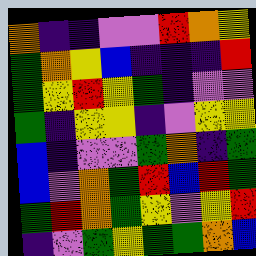[["orange", "indigo", "indigo", "violet", "violet", "red", "orange", "yellow"], ["green", "orange", "yellow", "blue", "indigo", "indigo", "indigo", "red"], ["green", "yellow", "red", "yellow", "green", "indigo", "violet", "violet"], ["green", "indigo", "yellow", "yellow", "indigo", "violet", "yellow", "yellow"], ["blue", "indigo", "violet", "violet", "green", "orange", "indigo", "green"], ["blue", "violet", "orange", "green", "red", "blue", "red", "green"], ["green", "red", "orange", "green", "yellow", "violet", "yellow", "red"], ["indigo", "violet", "green", "yellow", "green", "green", "orange", "blue"]]